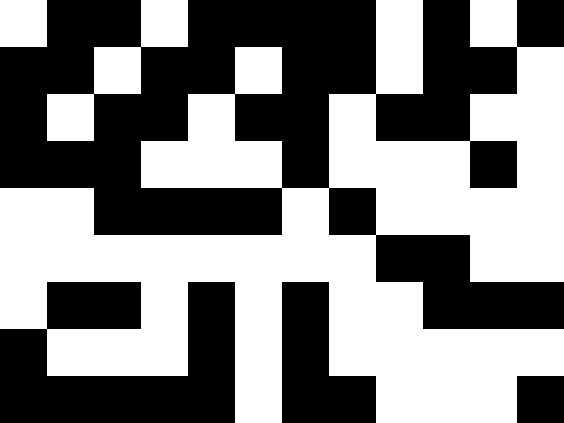[["white", "black", "black", "white", "black", "black", "black", "black", "white", "black", "white", "black"], ["black", "black", "white", "black", "black", "white", "black", "black", "white", "black", "black", "white"], ["black", "white", "black", "black", "white", "black", "black", "white", "black", "black", "white", "white"], ["black", "black", "black", "white", "white", "white", "black", "white", "white", "white", "black", "white"], ["white", "white", "black", "black", "black", "black", "white", "black", "white", "white", "white", "white"], ["white", "white", "white", "white", "white", "white", "white", "white", "black", "black", "white", "white"], ["white", "black", "black", "white", "black", "white", "black", "white", "white", "black", "black", "black"], ["black", "white", "white", "white", "black", "white", "black", "white", "white", "white", "white", "white"], ["black", "black", "black", "black", "black", "white", "black", "black", "white", "white", "white", "black"]]